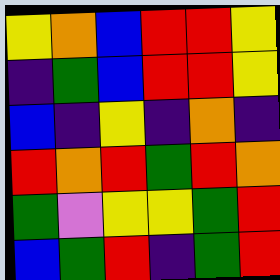[["yellow", "orange", "blue", "red", "red", "yellow"], ["indigo", "green", "blue", "red", "red", "yellow"], ["blue", "indigo", "yellow", "indigo", "orange", "indigo"], ["red", "orange", "red", "green", "red", "orange"], ["green", "violet", "yellow", "yellow", "green", "red"], ["blue", "green", "red", "indigo", "green", "red"]]